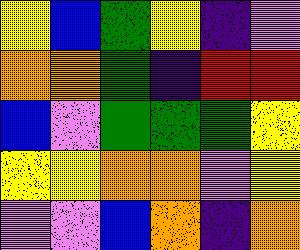[["yellow", "blue", "green", "yellow", "indigo", "violet"], ["orange", "orange", "green", "indigo", "red", "red"], ["blue", "violet", "green", "green", "green", "yellow"], ["yellow", "yellow", "orange", "orange", "violet", "yellow"], ["violet", "violet", "blue", "orange", "indigo", "orange"]]